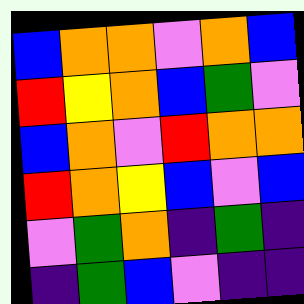[["blue", "orange", "orange", "violet", "orange", "blue"], ["red", "yellow", "orange", "blue", "green", "violet"], ["blue", "orange", "violet", "red", "orange", "orange"], ["red", "orange", "yellow", "blue", "violet", "blue"], ["violet", "green", "orange", "indigo", "green", "indigo"], ["indigo", "green", "blue", "violet", "indigo", "indigo"]]